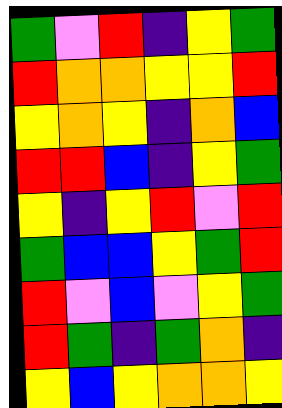[["green", "violet", "red", "indigo", "yellow", "green"], ["red", "orange", "orange", "yellow", "yellow", "red"], ["yellow", "orange", "yellow", "indigo", "orange", "blue"], ["red", "red", "blue", "indigo", "yellow", "green"], ["yellow", "indigo", "yellow", "red", "violet", "red"], ["green", "blue", "blue", "yellow", "green", "red"], ["red", "violet", "blue", "violet", "yellow", "green"], ["red", "green", "indigo", "green", "orange", "indigo"], ["yellow", "blue", "yellow", "orange", "orange", "yellow"]]